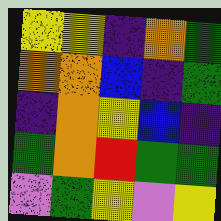[["yellow", "yellow", "indigo", "orange", "green"], ["orange", "orange", "blue", "indigo", "green"], ["indigo", "orange", "yellow", "blue", "indigo"], ["green", "orange", "red", "green", "green"], ["violet", "green", "yellow", "violet", "yellow"]]